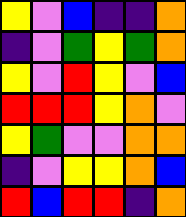[["yellow", "violet", "blue", "indigo", "indigo", "orange"], ["indigo", "violet", "green", "yellow", "green", "orange"], ["yellow", "violet", "red", "yellow", "violet", "blue"], ["red", "red", "red", "yellow", "orange", "violet"], ["yellow", "green", "violet", "violet", "orange", "orange"], ["indigo", "violet", "yellow", "yellow", "orange", "blue"], ["red", "blue", "red", "red", "indigo", "orange"]]